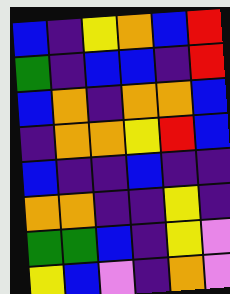[["blue", "indigo", "yellow", "orange", "blue", "red"], ["green", "indigo", "blue", "blue", "indigo", "red"], ["blue", "orange", "indigo", "orange", "orange", "blue"], ["indigo", "orange", "orange", "yellow", "red", "blue"], ["blue", "indigo", "indigo", "blue", "indigo", "indigo"], ["orange", "orange", "indigo", "indigo", "yellow", "indigo"], ["green", "green", "blue", "indigo", "yellow", "violet"], ["yellow", "blue", "violet", "indigo", "orange", "violet"]]